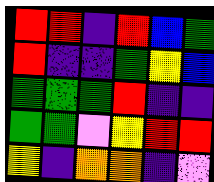[["red", "red", "indigo", "red", "blue", "green"], ["red", "indigo", "indigo", "green", "yellow", "blue"], ["green", "green", "green", "red", "indigo", "indigo"], ["green", "green", "violet", "yellow", "red", "red"], ["yellow", "indigo", "orange", "orange", "indigo", "violet"]]